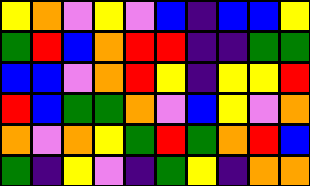[["yellow", "orange", "violet", "yellow", "violet", "blue", "indigo", "blue", "blue", "yellow"], ["green", "red", "blue", "orange", "red", "red", "indigo", "indigo", "green", "green"], ["blue", "blue", "violet", "orange", "red", "yellow", "indigo", "yellow", "yellow", "red"], ["red", "blue", "green", "green", "orange", "violet", "blue", "yellow", "violet", "orange"], ["orange", "violet", "orange", "yellow", "green", "red", "green", "orange", "red", "blue"], ["green", "indigo", "yellow", "violet", "indigo", "green", "yellow", "indigo", "orange", "orange"]]